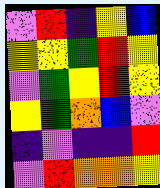[["violet", "red", "indigo", "yellow", "blue"], ["yellow", "yellow", "green", "red", "yellow"], ["violet", "green", "yellow", "red", "yellow"], ["yellow", "green", "orange", "blue", "violet"], ["indigo", "violet", "indigo", "indigo", "red"], ["violet", "red", "orange", "orange", "yellow"]]